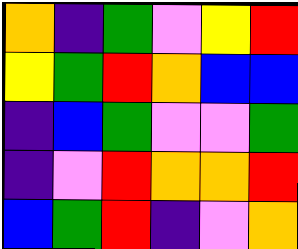[["orange", "indigo", "green", "violet", "yellow", "red"], ["yellow", "green", "red", "orange", "blue", "blue"], ["indigo", "blue", "green", "violet", "violet", "green"], ["indigo", "violet", "red", "orange", "orange", "red"], ["blue", "green", "red", "indigo", "violet", "orange"]]